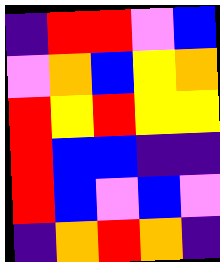[["indigo", "red", "red", "violet", "blue"], ["violet", "orange", "blue", "yellow", "orange"], ["red", "yellow", "red", "yellow", "yellow"], ["red", "blue", "blue", "indigo", "indigo"], ["red", "blue", "violet", "blue", "violet"], ["indigo", "orange", "red", "orange", "indigo"]]